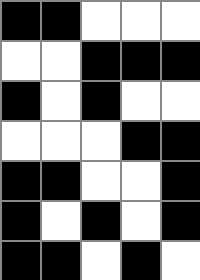[["black", "black", "white", "white", "white"], ["white", "white", "black", "black", "black"], ["black", "white", "black", "white", "white"], ["white", "white", "white", "black", "black"], ["black", "black", "white", "white", "black"], ["black", "white", "black", "white", "black"], ["black", "black", "white", "black", "white"]]